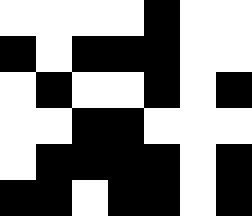[["white", "white", "white", "white", "black", "white", "white"], ["black", "white", "black", "black", "black", "white", "white"], ["white", "black", "white", "white", "black", "white", "black"], ["white", "white", "black", "black", "white", "white", "white"], ["white", "black", "black", "black", "black", "white", "black"], ["black", "black", "white", "black", "black", "white", "black"]]